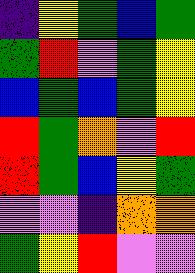[["indigo", "yellow", "green", "blue", "green"], ["green", "red", "violet", "green", "yellow"], ["blue", "green", "blue", "green", "yellow"], ["red", "green", "orange", "violet", "red"], ["red", "green", "blue", "yellow", "green"], ["violet", "violet", "indigo", "orange", "orange"], ["green", "yellow", "red", "violet", "violet"]]